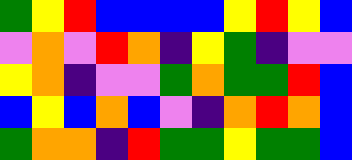[["green", "yellow", "red", "blue", "blue", "blue", "blue", "yellow", "red", "yellow", "blue"], ["violet", "orange", "violet", "red", "orange", "indigo", "yellow", "green", "indigo", "violet", "violet"], ["yellow", "orange", "indigo", "violet", "violet", "green", "orange", "green", "green", "red", "blue"], ["blue", "yellow", "blue", "orange", "blue", "violet", "indigo", "orange", "red", "orange", "blue"], ["green", "orange", "orange", "indigo", "red", "green", "green", "yellow", "green", "green", "blue"]]